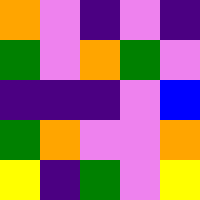[["orange", "violet", "indigo", "violet", "indigo"], ["green", "violet", "orange", "green", "violet"], ["indigo", "indigo", "indigo", "violet", "blue"], ["green", "orange", "violet", "violet", "orange"], ["yellow", "indigo", "green", "violet", "yellow"]]